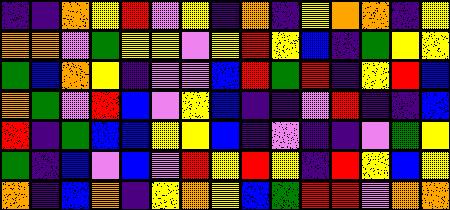[["indigo", "indigo", "orange", "yellow", "red", "violet", "yellow", "indigo", "orange", "indigo", "yellow", "orange", "orange", "indigo", "yellow"], ["orange", "orange", "violet", "green", "yellow", "yellow", "violet", "yellow", "red", "yellow", "blue", "indigo", "green", "yellow", "yellow"], ["green", "blue", "orange", "yellow", "indigo", "violet", "violet", "blue", "red", "green", "red", "indigo", "yellow", "red", "blue"], ["orange", "green", "violet", "red", "blue", "violet", "yellow", "blue", "indigo", "indigo", "violet", "red", "indigo", "indigo", "blue"], ["red", "indigo", "green", "blue", "blue", "yellow", "yellow", "blue", "indigo", "violet", "indigo", "indigo", "violet", "green", "yellow"], ["green", "indigo", "blue", "violet", "blue", "violet", "red", "yellow", "red", "yellow", "indigo", "red", "yellow", "blue", "yellow"], ["orange", "indigo", "blue", "orange", "indigo", "yellow", "orange", "yellow", "blue", "green", "red", "red", "violet", "orange", "orange"]]